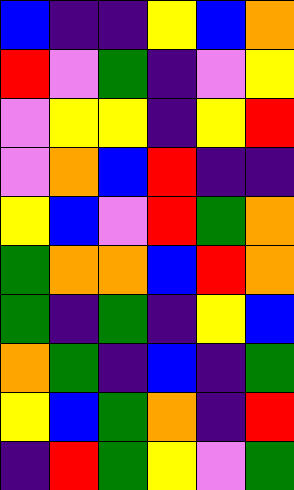[["blue", "indigo", "indigo", "yellow", "blue", "orange"], ["red", "violet", "green", "indigo", "violet", "yellow"], ["violet", "yellow", "yellow", "indigo", "yellow", "red"], ["violet", "orange", "blue", "red", "indigo", "indigo"], ["yellow", "blue", "violet", "red", "green", "orange"], ["green", "orange", "orange", "blue", "red", "orange"], ["green", "indigo", "green", "indigo", "yellow", "blue"], ["orange", "green", "indigo", "blue", "indigo", "green"], ["yellow", "blue", "green", "orange", "indigo", "red"], ["indigo", "red", "green", "yellow", "violet", "green"]]